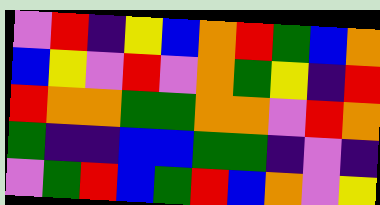[["violet", "red", "indigo", "yellow", "blue", "orange", "red", "green", "blue", "orange"], ["blue", "yellow", "violet", "red", "violet", "orange", "green", "yellow", "indigo", "red"], ["red", "orange", "orange", "green", "green", "orange", "orange", "violet", "red", "orange"], ["green", "indigo", "indigo", "blue", "blue", "green", "green", "indigo", "violet", "indigo"], ["violet", "green", "red", "blue", "green", "red", "blue", "orange", "violet", "yellow"]]